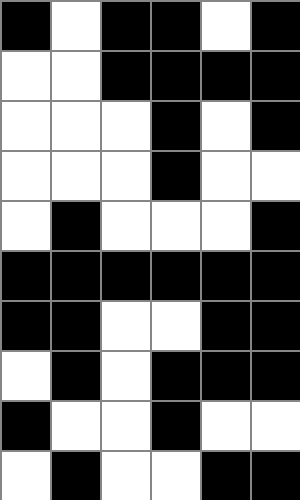[["black", "white", "black", "black", "white", "black"], ["white", "white", "black", "black", "black", "black"], ["white", "white", "white", "black", "white", "black"], ["white", "white", "white", "black", "white", "white"], ["white", "black", "white", "white", "white", "black"], ["black", "black", "black", "black", "black", "black"], ["black", "black", "white", "white", "black", "black"], ["white", "black", "white", "black", "black", "black"], ["black", "white", "white", "black", "white", "white"], ["white", "black", "white", "white", "black", "black"]]